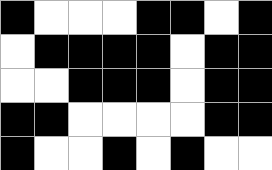[["black", "white", "white", "white", "black", "black", "white", "black"], ["white", "black", "black", "black", "black", "white", "black", "black"], ["white", "white", "black", "black", "black", "white", "black", "black"], ["black", "black", "white", "white", "white", "white", "black", "black"], ["black", "white", "white", "black", "white", "black", "white", "white"]]